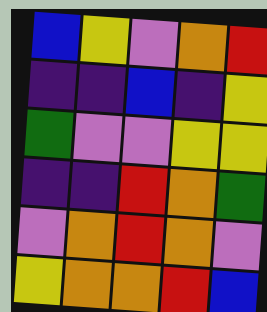[["blue", "yellow", "violet", "orange", "red"], ["indigo", "indigo", "blue", "indigo", "yellow"], ["green", "violet", "violet", "yellow", "yellow"], ["indigo", "indigo", "red", "orange", "green"], ["violet", "orange", "red", "orange", "violet"], ["yellow", "orange", "orange", "red", "blue"]]